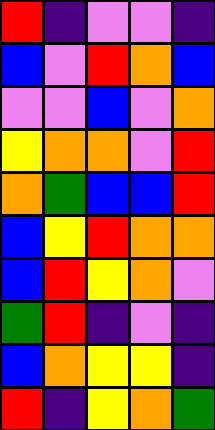[["red", "indigo", "violet", "violet", "indigo"], ["blue", "violet", "red", "orange", "blue"], ["violet", "violet", "blue", "violet", "orange"], ["yellow", "orange", "orange", "violet", "red"], ["orange", "green", "blue", "blue", "red"], ["blue", "yellow", "red", "orange", "orange"], ["blue", "red", "yellow", "orange", "violet"], ["green", "red", "indigo", "violet", "indigo"], ["blue", "orange", "yellow", "yellow", "indigo"], ["red", "indigo", "yellow", "orange", "green"]]